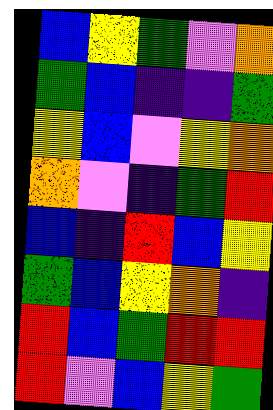[["blue", "yellow", "green", "violet", "orange"], ["green", "blue", "indigo", "indigo", "green"], ["yellow", "blue", "violet", "yellow", "orange"], ["orange", "violet", "indigo", "green", "red"], ["blue", "indigo", "red", "blue", "yellow"], ["green", "blue", "yellow", "orange", "indigo"], ["red", "blue", "green", "red", "red"], ["red", "violet", "blue", "yellow", "green"]]